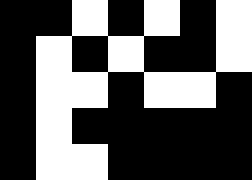[["black", "black", "white", "black", "white", "black", "white"], ["black", "white", "black", "white", "black", "black", "white"], ["black", "white", "white", "black", "white", "white", "black"], ["black", "white", "black", "black", "black", "black", "black"], ["black", "white", "white", "black", "black", "black", "black"]]